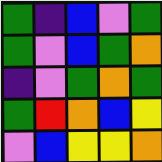[["green", "indigo", "blue", "violet", "green"], ["green", "violet", "blue", "green", "orange"], ["indigo", "violet", "green", "orange", "green"], ["green", "red", "orange", "blue", "yellow"], ["violet", "blue", "yellow", "yellow", "orange"]]